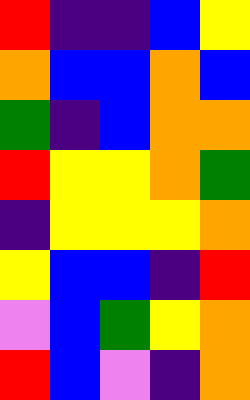[["red", "indigo", "indigo", "blue", "yellow"], ["orange", "blue", "blue", "orange", "blue"], ["green", "indigo", "blue", "orange", "orange"], ["red", "yellow", "yellow", "orange", "green"], ["indigo", "yellow", "yellow", "yellow", "orange"], ["yellow", "blue", "blue", "indigo", "red"], ["violet", "blue", "green", "yellow", "orange"], ["red", "blue", "violet", "indigo", "orange"]]